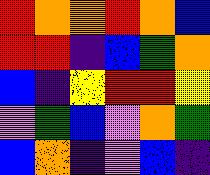[["red", "orange", "orange", "red", "orange", "blue"], ["red", "red", "indigo", "blue", "green", "orange"], ["blue", "indigo", "yellow", "red", "red", "yellow"], ["violet", "green", "blue", "violet", "orange", "green"], ["blue", "orange", "indigo", "violet", "blue", "indigo"]]